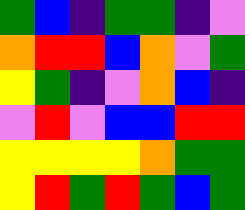[["green", "blue", "indigo", "green", "green", "indigo", "violet"], ["orange", "red", "red", "blue", "orange", "violet", "green"], ["yellow", "green", "indigo", "violet", "orange", "blue", "indigo"], ["violet", "red", "violet", "blue", "blue", "red", "red"], ["yellow", "yellow", "yellow", "yellow", "orange", "green", "green"], ["yellow", "red", "green", "red", "green", "blue", "green"]]